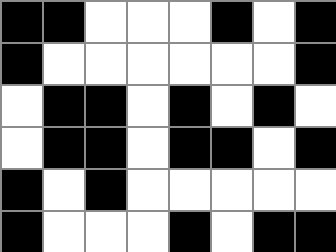[["black", "black", "white", "white", "white", "black", "white", "black"], ["black", "white", "white", "white", "white", "white", "white", "black"], ["white", "black", "black", "white", "black", "white", "black", "white"], ["white", "black", "black", "white", "black", "black", "white", "black"], ["black", "white", "black", "white", "white", "white", "white", "white"], ["black", "white", "white", "white", "black", "white", "black", "black"]]